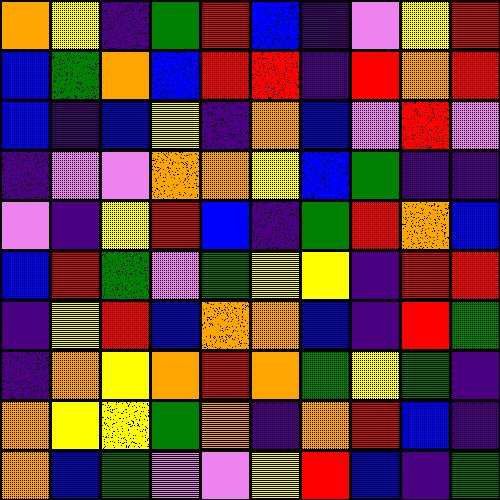[["orange", "yellow", "indigo", "green", "red", "blue", "indigo", "violet", "yellow", "red"], ["blue", "green", "orange", "blue", "red", "red", "indigo", "red", "orange", "red"], ["blue", "indigo", "blue", "yellow", "indigo", "orange", "blue", "violet", "red", "violet"], ["indigo", "violet", "violet", "orange", "orange", "yellow", "blue", "green", "indigo", "indigo"], ["violet", "indigo", "yellow", "red", "blue", "indigo", "green", "red", "orange", "blue"], ["blue", "red", "green", "violet", "green", "yellow", "yellow", "indigo", "red", "red"], ["indigo", "yellow", "red", "blue", "orange", "orange", "blue", "indigo", "red", "green"], ["indigo", "orange", "yellow", "orange", "red", "orange", "green", "yellow", "green", "indigo"], ["orange", "yellow", "yellow", "green", "orange", "indigo", "orange", "red", "blue", "indigo"], ["orange", "blue", "green", "violet", "violet", "yellow", "red", "blue", "indigo", "green"]]